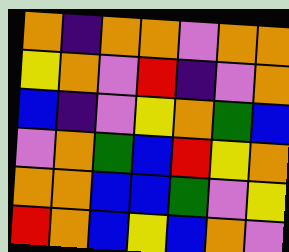[["orange", "indigo", "orange", "orange", "violet", "orange", "orange"], ["yellow", "orange", "violet", "red", "indigo", "violet", "orange"], ["blue", "indigo", "violet", "yellow", "orange", "green", "blue"], ["violet", "orange", "green", "blue", "red", "yellow", "orange"], ["orange", "orange", "blue", "blue", "green", "violet", "yellow"], ["red", "orange", "blue", "yellow", "blue", "orange", "violet"]]